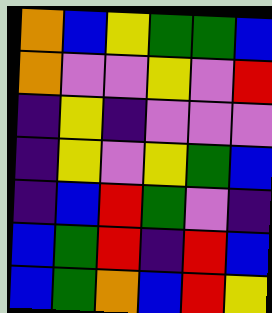[["orange", "blue", "yellow", "green", "green", "blue"], ["orange", "violet", "violet", "yellow", "violet", "red"], ["indigo", "yellow", "indigo", "violet", "violet", "violet"], ["indigo", "yellow", "violet", "yellow", "green", "blue"], ["indigo", "blue", "red", "green", "violet", "indigo"], ["blue", "green", "red", "indigo", "red", "blue"], ["blue", "green", "orange", "blue", "red", "yellow"]]